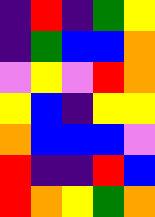[["indigo", "red", "indigo", "green", "yellow"], ["indigo", "green", "blue", "blue", "orange"], ["violet", "yellow", "violet", "red", "orange"], ["yellow", "blue", "indigo", "yellow", "yellow"], ["orange", "blue", "blue", "blue", "violet"], ["red", "indigo", "indigo", "red", "blue"], ["red", "orange", "yellow", "green", "orange"]]